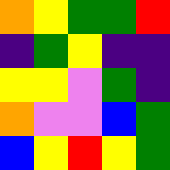[["orange", "yellow", "green", "green", "red"], ["indigo", "green", "yellow", "indigo", "indigo"], ["yellow", "yellow", "violet", "green", "indigo"], ["orange", "violet", "violet", "blue", "green"], ["blue", "yellow", "red", "yellow", "green"]]